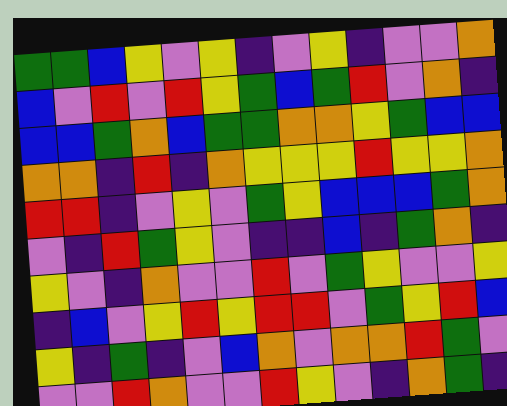[["green", "green", "blue", "yellow", "violet", "yellow", "indigo", "violet", "yellow", "indigo", "violet", "violet", "orange"], ["blue", "violet", "red", "violet", "red", "yellow", "green", "blue", "green", "red", "violet", "orange", "indigo"], ["blue", "blue", "green", "orange", "blue", "green", "green", "orange", "orange", "yellow", "green", "blue", "blue"], ["orange", "orange", "indigo", "red", "indigo", "orange", "yellow", "yellow", "yellow", "red", "yellow", "yellow", "orange"], ["red", "red", "indigo", "violet", "yellow", "violet", "green", "yellow", "blue", "blue", "blue", "green", "orange"], ["violet", "indigo", "red", "green", "yellow", "violet", "indigo", "indigo", "blue", "indigo", "green", "orange", "indigo"], ["yellow", "violet", "indigo", "orange", "violet", "violet", "red", "violet", "green", "yellow", "violet", "violet", "yellow"], ["indigo", "blue", "violet", "yellow", "red", "yellow", "red", "red", "violet", "green", "yellow", "red", "blue"], ["yellow", "indigo", "green", "indigo", "violet", "blue", "orange", "violet", "orange", "orange", "red", "green", "violet"], ["violet", "violet", "red", "orange", "violet", "violet", "red", "yellow", "violet", "indigo", "orange", "green", "indigo"]]